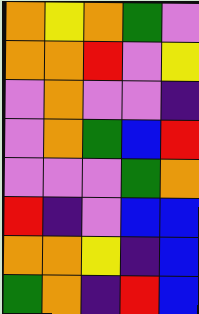[["orange", "yellow", "orange", "green", "violet"], ["orange", "orange", "red", "violet", "yellow"], ["violet", "orange", "violet", "violet", "indigo"], ["violet", "orange", "green", "blue", "red"], ["violet", "violet", "violet", "green", "orange"], ["red", "indigo", "violet", "blue", "blue"], ["orange", "orange", "yellow", "indigo", "blue"], ["green", "orange", "indigo", "red", "blue"]]